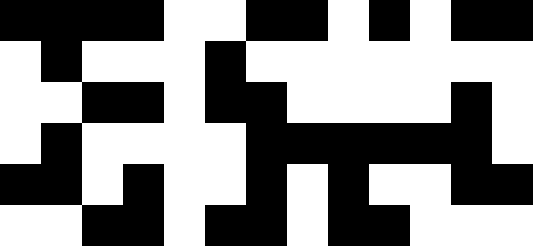[["black", "black", "black", "black", "white", "white", "black", "black", "white", "black", "white", "black", "black"], ["white", "black", "white", "white", "white", "black", "white", "white", "white", "white", "white", "white", "white"], ["white", "white", "black", "black", "white", "black", "black", "white", "white", "white", "white", "black", "white"], ["white", "black", "white", "white", "white", "white", "black", "black", "black", "black", "black", "black", "white"], ["black", "black", "white", "black", "white", "white", "black", "white", "black", "white", "white", "black", "black"], ["white", "white", "black", "black", "white", "black", "black", "white", "black", "black", "white", "white", "white"]]